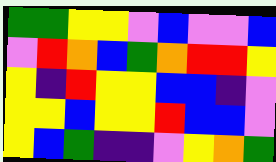[["green", "green", "yellow", "yellow", "violet", "blue", "violet", "violet", "blue"], ["violet", "red", "orange", "blue", "green", "orange", "red", "red", "yellow"], ["yellow", "indigo", "red", "yellow", "yellow", "blue", "blue", "indigo", "violet"], ["yellow", "yellow", "blue", "yellow", "yellow", "red", "blue", "blue", "violet"], ["yellow", "blue", "green", "indigo", "indigo", "violet", "yellow", "orange", "green"]]